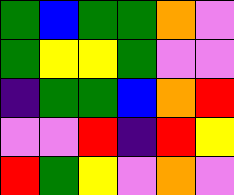[["green", "blue", "green", "green", "orange", "violet"], ["green", "yellow", "yellow", "green", "violet", "violet"], ["indigo", "green", "green", "blue", "orange", "red"], ["violet", "violet", "red", "indigo", "red", "yellow"], ["red", "green", "yellow", "violet", "orange", "violet"]]